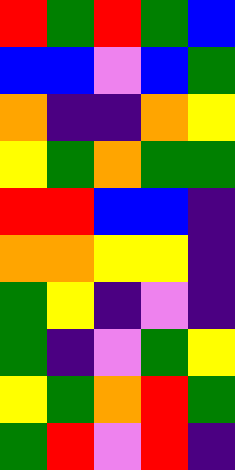[["red", "green", "red", "green", "blue"], ["blue", "blue", "violet", "blue", "green"], ["orange", "indigo", "indigo", "orange", "yellow"], ["yellow", "green", "orange", "green", "green"], ["red", "red", "blue", "blue", "indigo"], ["orange", "orange", "yellow", "yellow", "indigo"], ["green", "yellow", "indigo", "violet", "indigo"], ["green", "indigo", "violet", "green", "yellow"], ["yellow", "green", "orange", "red", "green"], ["green", "red", "violet", "red", "indigo"]]